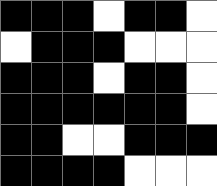[["black", "black", "black", "white", "black", "black", "white"], ["white", "black", "black", "black", "white", "white", "white"], ["black", "black", "black", "white", "black", "black", "white"], ["black", "black", "black", "black", "black", "black", "white"], ["black", "black", "white", "white", "black", "black", "black"], ["black", "black", "black", "black", "white", "white", "white"]]